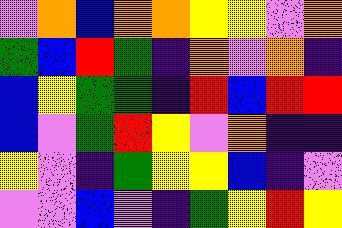[["violet", "orange", "blue", "orange", "orange", "yellow", "yellow", "violet", "orange"], ["green", "blue", "red", "green", "indigo", "orange", "violet", "orange", "indigo"], ["blue", "yellow", "green", "green", "indigo", "red", "blue", "red", "red"], ["blue", "violet", "green", "red", "yellow", "violet", "orange", "indigo", "indigo"], ["yellow", "violet", "indigo", "green", "yellow", "yellow", "blue", "indigo", "violet"], ["violet", "violet", "blue", "violet", "indigo", "green", "yellow", "red", "yellow"]]